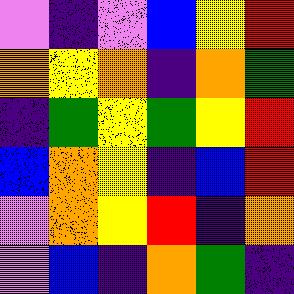[["violet", "indigo", "violet", "blue", "yellow", "red"], ["orange", "yellow", "orange", "indigo", "orange", "green"], ["indigo", "green", "yellow", "green", "yellow", "red"], ["blue", "orange", "yellow", "indigo", "blue", "red"], ["violet", "orange", "yellow", "red", "indigo", "orange"], ["violet", "blue", "indigo", "orange", "green", "indigo"]]